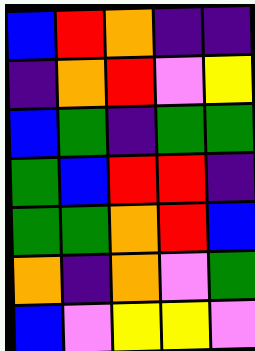[["blue", "red", "orange", "indigo", "indigo"], ["indigo", "orange", "red", "violet", "yellow"], ["blue", "green", "indigo", "green", "green"], ["green", "blue", "red", "red", "indigo"], ["green", "green", "orange", "red", "blue"], ["orange", "indigo", "orange", "violet", "green"], ["blue", "violet", "yellow", "yellow", "violet"]]